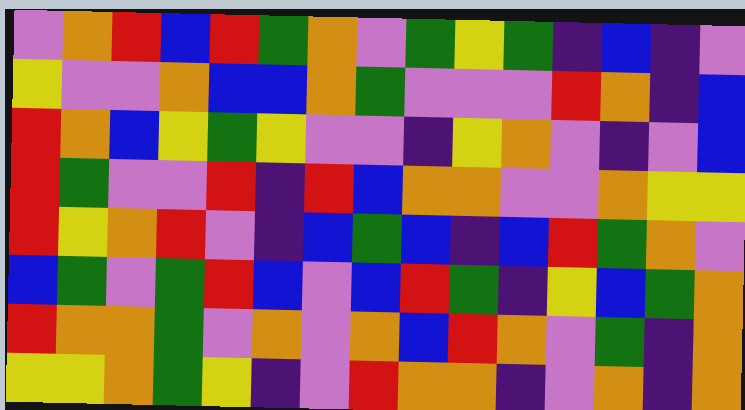[["violet", "orange", "red", "blue", "red", "green", "orange", "violet", "green", "yellow", "green", "indigo", "blue", "indigo", "violet"], ["yellow", "violet", "violet", "orange", "blue", "blue", "orange", "green", "violet", "violet", "violet", "red", "orange", "indigo", "blue"], ["red", "orange", "blue", "yellow", "green", "yellow", "violet", "violet", "indigo", "yellow", "orange", "violet", "indigo", "violet", "blue"], ["red", "green", "violet", "violet", "red", "indigo", "red", "blue", "orange", "orange", "violet", "violet", "orange", "yellow", "yellow"], ["red", "yellow", "orange", "red", "violet", "indigo", "blue", "green", "blue", "indigo", "blue", "red", "green", "orange", "violet"], ["blue", "green", "violet", "green", "red", "blue", "violet", "blue", "red", "green", "indigo", "yellow", "blue", "green", "orange"], ["red", "orange", "orange", "green", "violet", "orange", "violet", "orange", "blue", "red", "orange", "violet", "green", "indigo", "orange"], ["yellow", "yellow", "orange", "green", "yellow", "indigo", "violet", "red", "orange", "orange", "indigo", "violet", "orange", "indigo", "orange"]]